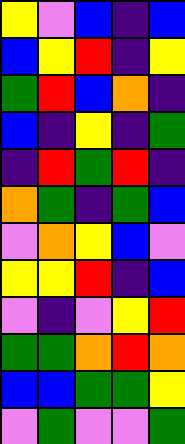[["yellow", "violet", "blue", "indigo", "blue"], ["blue", "yellow", "red", "indigo", "yellow"], ["green", "red", "blue", "orange", "indigo"], ["blue", "indigo", "yellow", "indigo", "green"], ["indigo", "red", "green", "red", "indigo"], ["orange", "green", "indigo", "green", "blue"], ["violet", "orange", "yellow", "blue", "violet"], ["yellow", "yellow", "red", "indigo", "blue"], ["violet", "indigo", "violet", "yellow", "red"], ["green", "green", "orange", "red", "orange"], ["blue", "blue", "green", "green", "yellow"], ["violet", "green", "violet", "violet", "green"]]